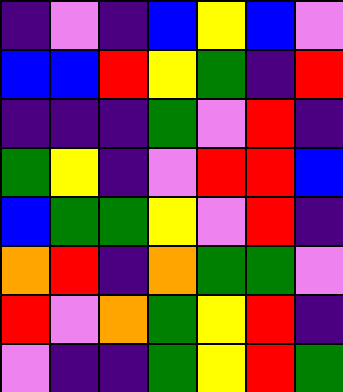[["indigo", "violet", "indigo", "blue", "yellow", "blue", "violet"], ["blue", "blue", "red", "yellow", "green", "indigo", "red"], ["indigo", "indigo", "indigo", "green", "violet", "red", "indigo"], ["green", "yellow", "indigo", "violet", "red", "red", "blue"], ["blue", "green", "green", "yellow", "violet", "red", "indigo"], ["orange", "red", "indigo", "orange", "green", "green", "violet"], ["red", "violet", "orange", "green", "yellow", "red", "indigo"], ["violet", "indigo", "indigo", "green", "yellow", "red", "green"]]